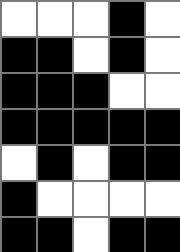[["white", "white", "white", "black", "white"], ["black", "black", "white", "black", "white"], ["black", "black", "black", "white", "white"], ["black", "black", "black", "black", "black"], ["white", "black", "white", "black", "black"], ["black", "white", "white", "white", "white"], ["black", "black", "white", "black", "black"]]